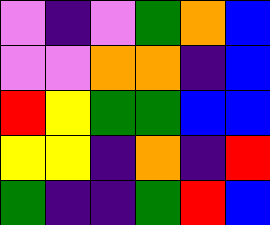[["violet", "indigo", "violet", "green", "orange", "blue"], ["violet", "violet", "orange", "orange", "indigo", "blue"], ["red", "yellow", "green", "green", "blue", "blue"], ["yellow", "yellow", "indigo", "orange", "indigo", "red"], ["green", "indigo", "indigo", "green", "red", "blue"]]